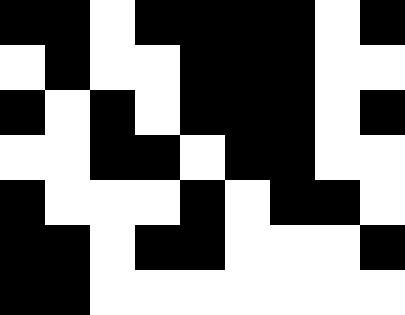[["black", "black", "white", "black", "black", "black", "black", "white", "black"], ["white", "black", "white", "white", "black", "black", "black", "white", "white"], ["black", "white", "black", "white", "black", "black", "black", "white", "black"], ["white", "white", "black", "black", "white", "black", "black", "white", "white"], ["black", "white", "white", "white", "black", "white", "black", "black", "white"], ["black", "black", "white", "black", "black", "white", "white", "white", "black"], ["black", "black", "white", "white", "white", "white", "white", "white", "white"]]